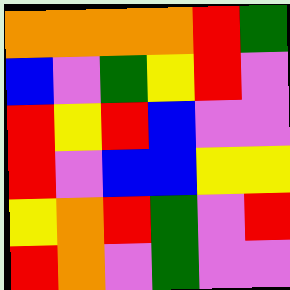[["orange", "orange", "orange", "orange", "red", "green"], ["blue", "violet", "green", "yellow", "red", "violet"], ["red", "yellow", "red", "blue", "violet", "violet"], ["red", "violet", "blue", "blue", "yellow", "yellow"], ["yellow", "orange", "red", "green", "violet", "red"], ["red", "orange", "violet", "green", "violet", "violet"]]